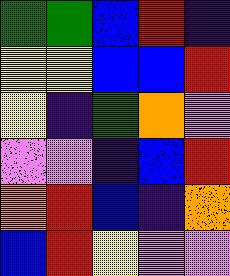[["green", "green", "blue", "red", "indigo"], ["yellow", "yellow", "blue", "blue", "red"], ["yellow", "indigo", "green", "orange", "violet"], ["violet", "violet", "indigo", "blue", "red"], ["orange", "red", "blue", "indigo", "orange"], ["blue", "red", "yellow", "violet", "violet"]]